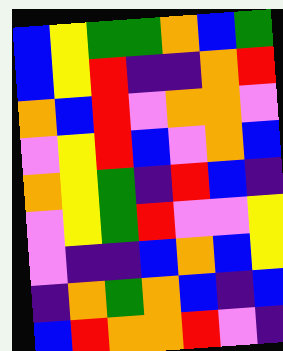[["blue", "yellow", "green", "green", "orange", "blue", "green"], ["blue", "yellow", "red", "indigo", "indigo", "orange", "red"], ["orange", "blue", "red", "violet", "orange", "orange", "violet"], ["violet", "yellow", "red", "blue", "violet", "orange", "blue"], ["orange", "yellow", "green", "indigo", "red", "blue", "indigo"], ["violet", "yellow", "green", "red", "violet", "violet", "yellow"], ["violet", "indigo", "indigo", "blue", "orange", "blue", "yellow"], ["indigo", "orange", "green", "orange", "blue", "indigo", "blue"], ["blue", "red", "orange", "orange", "red", "violet", "indigo"]]